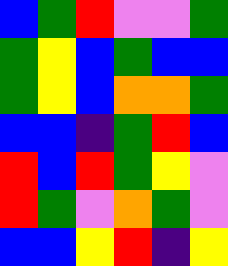[["blue", "green", "red", "violet", "violet", "green"], ["green", "yellow", "blue", "green", "blue", "blue"], ["green", "yellow", "blue", "orange", "orange", "green"], ["blue", "blue", "indigo", "green", "red", "blue"], ["red", "blue", "red", "green", "yellow", "violet"], ["red", "green", "violet", "orange", "green", "violet"], ["blue", "blue", "yellow", "red", "indigo", "yellow"]]